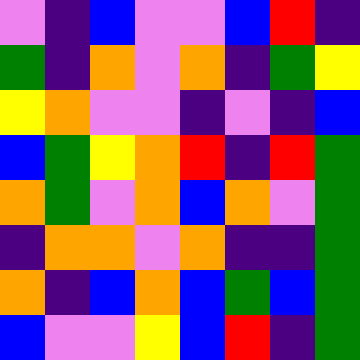[["violet", "indigo", "blue", "violet", "violet", "blue", "red", "indigo"], ["green", "indigo", "orange", "violet", "orange", "indigo", "green", "yellow"], ["yellow", "orange", "violet", "violet", "indigo", "violet", "indigo", "blue"], ["blue", "green", "yellow", "orange", "red", "indigo", "red", "green"], ["orange", "green", "violet", "orange", "blue", "orange", "violet", "green"], ["indigo", "orange", "orange", "violet", "orange", "indigo", "indigo", "green"], ["orange", "indigo", "blue", "orange", "blue", "green", "blue", "green"], ["blue", "violet", "violet", "yellow", "blue", "red", "indigo", "green"]]